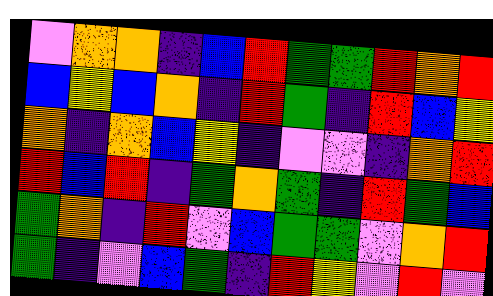[["violet", "orange", "orange", "indigo", "blue", "red", "green", "green", "red", "orange", "red"], ["blue", "yellow", "blue", "orange", "indigo", "red", "green", "indigo", "red", "blue", "yellow"], ["orange", "indigo", "orange", "blue", "yellow", "indigo", "violet", "violet", "indigo", "orange", "red"], ["red", "blue", "red", "indigo", "green", "orange", "green", "indigo", "red", "green", "blue"], ["green", "orange", "indigo", "red", "violet", "blue", "green", "green", "violet", "orange", "red"], ["green", "indigo", "violet", "blue", "green", "indigo", "red", "yellow", "violet", "red", "violet"]]